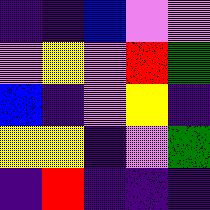[["indigo", "indigo", "blue", "violet", "violet"], ["violet", "yellow", "violet", "red", "green"], ["blue", "indigo", "violet", "yellow", "indigo"], ["yellow", "yellow", "indigo", "violet", "green"], ["indigo", "red", "indigo", "indigo", "indigo"]]